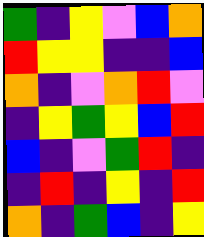[["green", "indigo", "yellow", "violet", "blue", "orange"], ["red", "yellow", "yellow", "indigo", "indigo", "blue"], ["orange", "indigo", "violet", "orange", "red", "violet"], ["indigo", "yellow", "green", "yellow", "blue", "red"], ["blue", "indigo", "violet", "green", "red", "indigo"], ["indigo", "red", "indigo", "yellow", "indigo", "red"], ["orange", "indigo", "green", "blue", "indigo", "yellow"]]